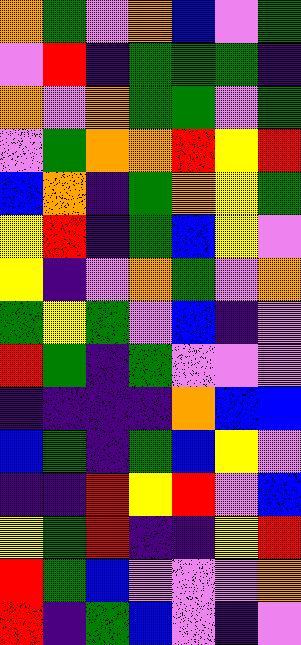[["orange", "green", "violet", "orange", "blue", "violet", "green"], ["violet", "red", "indigo", "green", "green", "green", "indigo"], ["orange", "violet", "orange", "green", "green", "violet", "green"], ["violet", "green", "orange", "orange", "red", "yellow", "red"], ["blue", "orange", "indigo", "green", "orange", "yellow", "green"], ["yellow", "red", "indigo", "green", "blue", "yellow", "violet"], ["yellow", "indigo", "violet", "orange", "green", "violet", "orange"], ["green", "yellow", "green", "violet", "blue", "indigo", "violet"], ["red", "green", "indigo", "green", "violet", "violet", "violet"], ["indigo", "indigo", "indigo", "indigo", "orange", "blue", "blue"], ["blue", "green", "indigo", "green", "blue", "yellow", "violet"], ["indigo", "indigo", "red", "yellow", "red", "violet", "blue"], ["yellow", "green", "red", "indigo", "indigo", "yellow", "red"], ["red", "green", "blue", "violet", "violet", "violet", "orange"], ["red", "indigo", "green", "blue", "violet", "indigo", "violet"]]